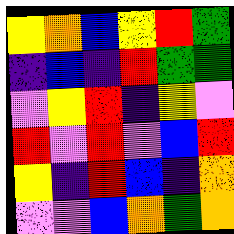[["yellow", "orange", "blue", "yellow", "red", "green"], ["indigo", "blue", "indigo", "red", "green", "green"], ["violet", "yellow", "red", "indigo", "yellow", "violet"], ["red", "violet", "red", "violet", "blue", "red"], ["yellow", "indigo", "red", "blue", "indigo", "orange"], ["violet", "violet", "blue", "orange", "green", "orange"]]